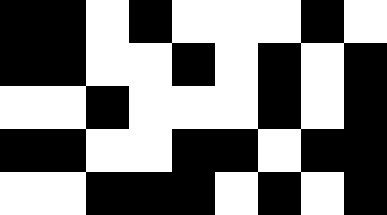[["black", "black", "white", "black", "white", "white", "white", "black", "white"], ["black", "black", "white", "white", "black", "white", "black", "white", "black"], ["white", "white", "black", "white", "white", "white", "black", "white", "black"], ["black", "black", "white", "white", "black", "black", "white", "black", "black"], ["white", "white", "black", "black", "black", "white", "black", "white", "black"]]